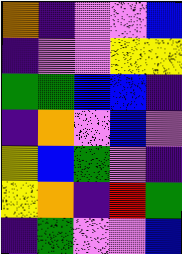[["orange", "indigo", "violet", "violet", "blue"], ["indigo", "violet", "violet", "yellow", "yellow"], ["green", "green", "blue", "blue", "indigo"], ["indigo", "orange", "violet", "blue", "violet"], ["yellow", "blue", "green", "violet", "indigo"], ["yellow", "orange", "indigo", "red", "green"], ["indigo", "green", "violet", "violet", "blue"]]